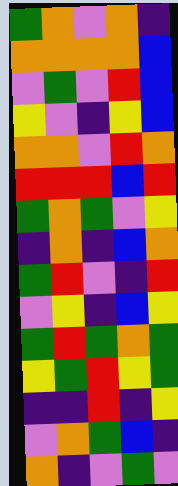[["green", "orange", "violet", "orange", "indigo"], ["orange", "orange", "orange", "orange", "blue"], ["violet", "green", "violet", "red", "blue"], ["yellow", "violet", "indigo", "yellow", "blue"], ["orange", "orange", "violet", "red", "orange"], ["red", "red", "red", "blue", "red"], ["green", "orange", "green", "violet", "yellow"], ["indigo", "orange", "indigo", "blue", "orange"], ["green", "red", "violet", "indigo", "red"], ["violet", "yellow", "indigo", "blue", "yellow"], ["green", "red", "green", "orange", "green"], ["yellow", "green", "red", "yellow", "green"], ["indigo", "indigo", "red", "indigo", "yellow"], ["violet", "orange", "green", "blue", "indigo"], ["orange", "indigo", "violet", "green", "violet"]]